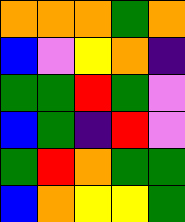[["orange", "orange", "orange", "green", "orange"], ["blue", "violet", "yellow", "orange", "indigo"], ["green", "green", "red", "green", "violet"], ["blue", "green", "indigo", "red", "violet"], ["green", "red", "orange", "green", "green"], ["blue", "orange", "yellow", "yellow", "green"]]